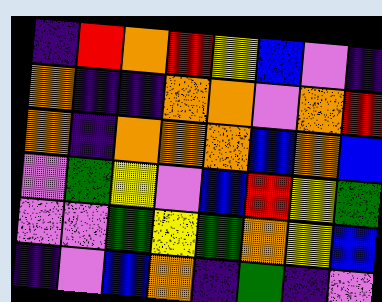[["indigo", "red", "orange", "red", "yellow", "blue", "violet", "indigo"], ["orange", "indigo", "indigo", "orange", "orange", "violet", "orange", "red"], ["orange", "indigo", "orange", "orange", "orange", "blue", "orange", "blue"], ["violet", "green", "yellow", "violet", "blue", "red", "yellow", "green"], ["violet", "violet", "green", "yellow", "green", "orange", "yellow", "blue"], ["indigo", "violet", "blue", "orange", "indigo", "green", "indigo", "violet"]]